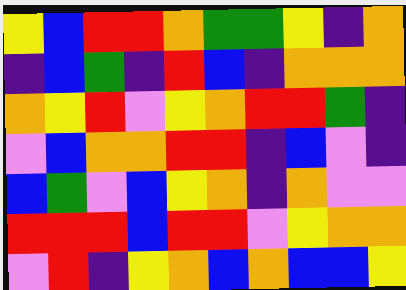[["yellow", "blue", "red", "red", "orange", "green", "green", "yellow", "indigo", "orange"], ["indigo", "blue", "green", "indigo", "red", "blue", "indigo", "orange", "orange", "orange"], ["orange", "yellow", "red", "violet", "yellow", "orange", "red", "red", "green", "indigo"], ["violet", "blue", "orange", "orange", "red", "red", "indigo", "blue", "violet", "indigo"], ["blue", "green", "violet", "blue", "yellow", "orange", "indigo", "orange", "violet", "violet"], ["red", "red", "red", "blue", "red", "red", "violet", "yellow", "orange", "orange"], ["violet", "red", "indigo", "yellow", "orange", "blue", "orange", "blue", "blue", "yellow"]]